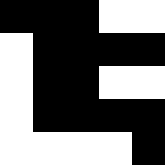[["black", "black", "black", "white", "white"], ["white", "black", "black", "black", "black"], ["white", "black", "black", "white", "white"], ["white", "black", "black", "black", "black"], ["white", "white", "white", "white", "black"]]